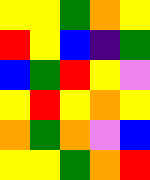[["yellow", "yellow", "green", "orange", "yellow"], ["red", "yellow", "blue", "indigo", "green"], ["blue", "green", "red", "yellow", "violet"], ["yellow", "red", "yellow", "orange", "yellow"], ["orange", "green", "orange", "violet", "blue"], ["yellow", "yellow", "green", "orange", "red"]]